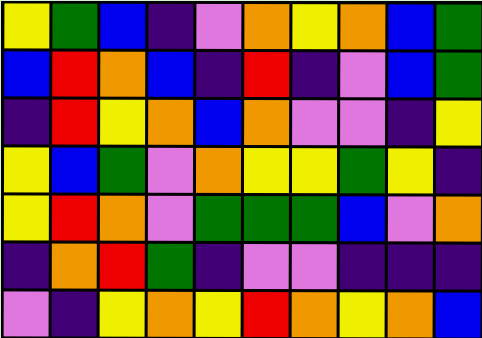[["yellow", "green", "blue", "indigo", "violet", "orange", "yellow", "orange", "blue", "green"], ["blue", "red", "orange", "blue", "indigo", "red", "indigo", "violet", "blue", "green"], ["indigo", "red", "yellow", "orange", "blue", "orange", "violet", "violet", "indigo", "yellow"], ["yellow", "blue", "green", "violet", "orange", "yellow", "yellow", "green", "yellow", "indigo"], ["yellow", "red", "orange", "violet", "green", "green", "green", "blue", "violet", "orange"], ["indigo", "orange", "red", "green", "indigo", "violet", "violet", "indigo", "indigo", "indigo"], ["violet", "indigo", "yellow", "orange", "yellow", "red", "orange", "yellow", "orange", "blue"]]